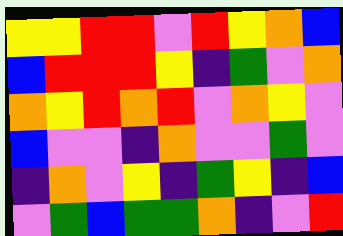[["yellow", "yellow", "red", "red", "violet", "red", "yellow", "orange", "blue"], ["blue", "red", "red", "red", "yellow", "indigo", "green", "violet", "orange"], ["orange", "yellow", "red", "orange", "red", "violet", "orange", "yellow", "violet"], ["blue", "violet", "violet", "indigo", "orange", "violet", "violet", "green", "violet"], ["indigo", "orange", "violet", "yellow", "indigo", "green", "yellow", "indigo", "blue"], ["violet", "green", "blue", "green", "green", "orange", "indigo", "violet", "red"]]